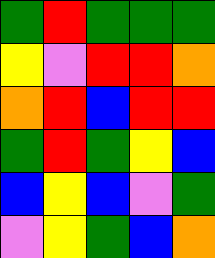[["green", "red", "green", "green", "green"], ["yellow", "violet", "red", "red", "orange"], ["orange", "red", "blue", "red", "red"], ["green", "red", "green", "yellow", "blue"], ["blue", "yellow", "blue", "violet", "green"], ["violet", "yellow", "green", "blue", "orange"]]